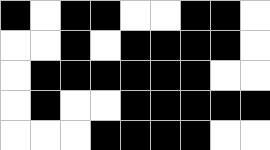[["black", "white", "black", "black", "white", "white", "black", "black", "white"], ["white", "white", "black", "white", "black", "black", "black", "black", "white"], ["white", "black", "black", "black", "black", "black", "black", "white", "white"], ["white", "black", "white", "white", "black", "black", "black", "black", "black"], ["white", "white", "white", "black", "black", "black", "black", "white", "white"]]